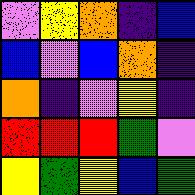[["violet", "yellow", "orange", "indigo", "blue"], ["blue", "violet", "blue", "orange", "indigo"], ["orange", "indigo", "violet", "yellow", "indigo"], ["red", "red", "red", "green", "violet"], ["yellow", "green", "yellow", "blue", "green"]]